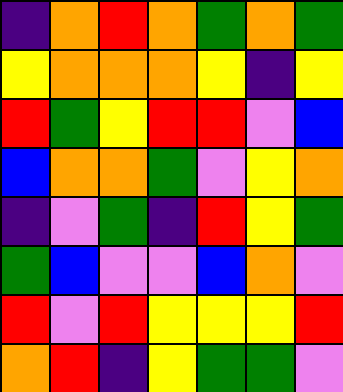[["indigo", "orange", "red", "orange", "green", "orange", "green"], ["yellow", "orange", "orange", "orange", "yellow", "indigo", "yellow"], ["red", "green", "yellow", "red", "red", "violet", "blue"], ["blue", "orange", "orange", "green", "violet", "yellow", "orange"], ["indigo", "violet", "green", "indigo", "red", "yellow", "green"], ["green", "blue", "violet", "violet", "blue", "orange", "violet"], ["red", "violet", "red", "yellow", "yellow", "yellow", "red"], ["orange", "red", "indigo", "yellow", "green", "green", "violet"]]